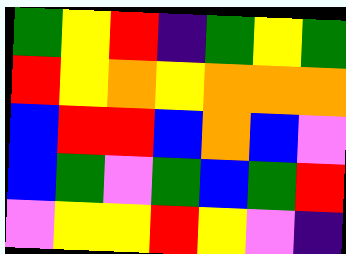[["green", "yellow", "red", "indigo", "green", "yellow", "green"], ["red", "yellow", "orange", "yellow", "orange", "orange", "orange"], ["blue", "red", "red", "blue", "orange", "blue", "violet"], ["blue", "green", "violet", "green", "blue", "green", "red"], ["violet", "yellow", "yellow", "red", "yellow", "violet", "indigo"]]